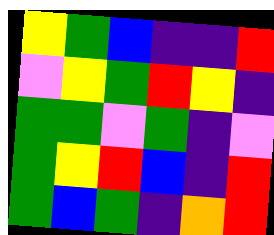[["yellow", "green", "blue", "indigo", "indigo", "red"], ["violet", "yellow", "green", "red", "yellow", "indigo"], ["green", "green", "violet", "green", "indigo", "violet"], ["green", "yellow", "red", "blue", "indigo", "red"], ["green", "blue", "green", "indigo", "orange", "red"]]